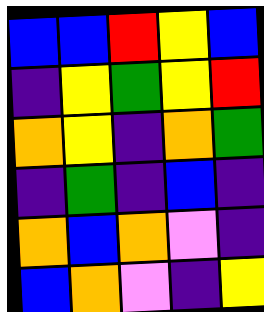[["blue", "blue", "red", "yellow", "blue"], ["indigo", "yellow", "green", "yellow", "red"], ["orange", "yellow", "indigo", "orange", "green"], ["indigo", "green", "indigo", "blue", "indigo"], ["orange", "blue", "orange", "violet", "indigo"], ["blue", "orange", "violet", "indigo", "yellow"]]